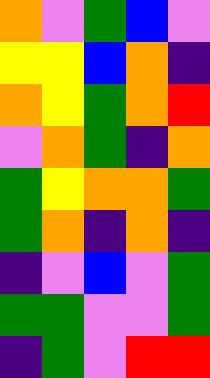[["orange", "violet", "green", "blue", "violet"], ["yellow", "yellow", "blue", "orange", "indigo"], ["orange", "yellow", "green", "orange", "red"], ["violet", "orange", "green", "indigo", "orange"], ["green", "yellow", "orange", "orange", "green"], ["green", "orange", "indigo", "orange", "indigo"], ["indigo", "violet", "blue", "violet", "green"], ["green", "green", "violet", "violet", "green"], ["indigo", "green", "violet", "red", "red"]]